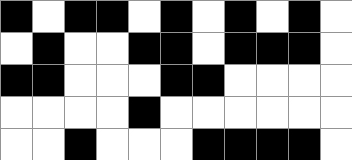[["black", "white", "black", "black", "white", "black", "white", "black", "white", "black", "white"], ["white", "black", "white", "white", "black", "black", "white", "black", "black", "black", "white"], ["black", "black", "white", "white", "white", "black", "black", "white", "white", "white", "white"], ["white", "white", "white", "white", "black", "white", "white", "white", "white", "white", "white"], ["white", "white", "black", "white", "white", "white", "black", "black", "black", "black", "white"]]